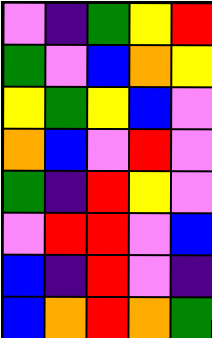[["violet", "indigo", "green", "yellow", "red"], ["green", "violet", "blue", "orange", "yellow"], ["yellow", "green", "yellow", "blue", "violet"], ["orange", "blue", "violet", "red", "violet"], ["green", "indigo", "red", "yellow", "violet"], ["violet", "red", "red", "violet", "blue"], ["blue", "indigo", "red", "violet", "indigo"], ["blue", "orange", "red", "orange", "green"]]